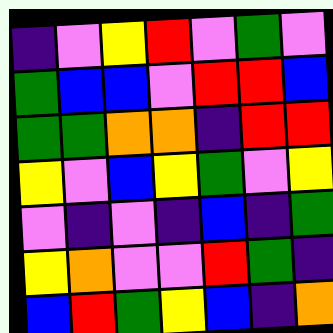[["indigo", "violet", "yellow", "red", "violet", "green", "violet"], ["green", "blue", "blue", "violet", "red", "red", "blue"], ["green", "green", "orange", "orange", "indigo", "red", "red"], ["yellow", "violet", "blue", "yellow", "green", "violet", "yellow"], ["violet", "indigo", "violet", "indigo", "blue", "indigo", "green"], ["yellow", "orange", "violet", "violet", "red", "green", "indigo"], ["blue", "red", "green", "yellow", "blue", "indigo", "orange"]]